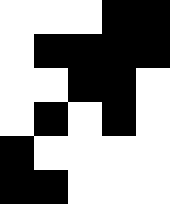[["white", "white", "white", "black", "black"], ["white", "black", "black", "black", "black"], ["white", "white", "black", "black", "white"], ["white", "black", "white", "black", "white"], ["black", "white", "white", "white", "white"], ["black", "black", "white", "white", "white"]]